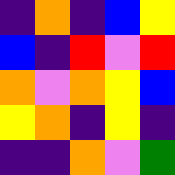[["indigo", "orange", "indigo", "blue", "yellow"], ["blue", "indigo", "red", "violet", "red"], ["orange", "violet", "orange", "yellow", "blue"], ["yellow", "orange", "indigo", "yellow", "indigo"], ["indigo", "indigo", "orange", "violet", "green"]]